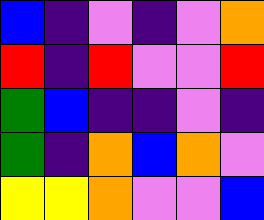[["blue", "indigo", "violet", "indigo", "violet", "orange"], ["red", "indigo", "red", "violet", "violet", "red"], ["green", "blue", "indigo", "indigo", "violet", "indigo"], ["green", "indigo", "orange", "blue", "orange", "violet"], ["yellow", "yellow", "orange", "violet", "violet", "blue"]]